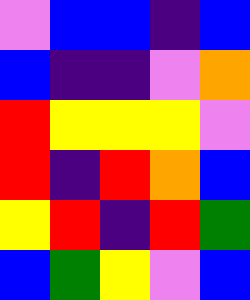[["violet", "blue", "blue", "indigo", "blue"], ["blue", "indigo", "indigo", "violet", "orange"], ["red", "yellow", "yellow", "yellow", "violet"], ["red", "indigo", "red", "orange", "blue"], ["yellow", "red", "indigo", "red", "green"], ["blue", "green", "yellow", "violet", "blue"]]